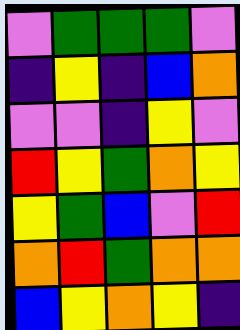[["violet", "green", "green", "green", "violet"], ["indigo", "yellow", "indigo", "blue", "orange"], ["violet", "violet", "indigo", "yellow", "violet"], ["red", "yellow", "green", "orange", "yellow"], ["yellow", "green", "blue", "violet", "red"], ["orange", "red", "green", "orange", "orange"], ["blue", "yellow", "orange", "yellow", "indigo"]]